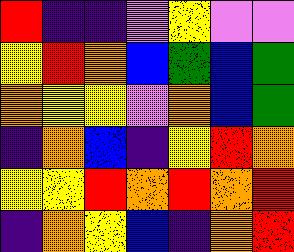[["red", "indigo", "indigo", "violet", "yellow", "violet", "violet"], ["yellow", "red", "orange", "blue", "green", "blue", "green"], ["orange", "yellow", "yellow", "violet", "orange", "blue", "green"], ["indigo", "orange", "blue", "indigo", "yellow", "red", "orange"], ["yellow", "yellow", "red", "orange", "red", "orange", "red"], ["indigo", "orange", "yellow", "blue", "indigo", "orange", "red"]]